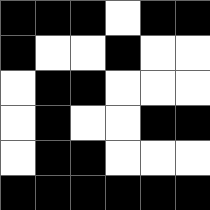[["black", "black", "black", "white", "black", "black"], ["black", "white", "white", "black", "white", "white"], ["white", "black", "black", "white", "white", "white"], ["white", "black", "white", "white", "black", "black"], ["white", "black", "black", "white", "white", "white"], ["black", "black", "black", "black", "black", "black"]]